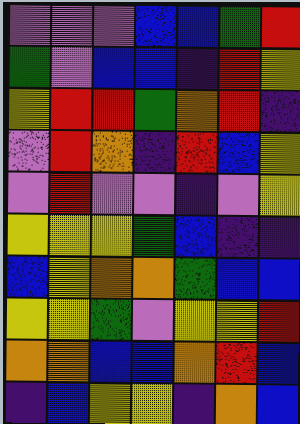[["violet", "violet", "violet", "blue", "blue", "green", "red"], ["green", "violet", "blue", "blue", "indigo", "red", "yellow"], ["yellow", "red", "red", "green", "orange", "red", "indigo"], ["violet", "red", "orange", "indigo", "red", "blue", "yellow"], ["violet", "red", "violet", "violet", "indigo", "violet", "yellow"], ["yellow", "yellow", "yellow", "green", "blue", "indigo", "indigo"], ["blue", "yellow", "orange", "orange", "green", "blue", "blue"], ["yellow", "yellow", "green", "violet", "yellow", "yellow", "red"], ["orange", "orange", "blue", "blue", "orange", "red", "blue"], ["indigo", "blue", "yellow", "yellow", "indigo", "orange", "blue"]]